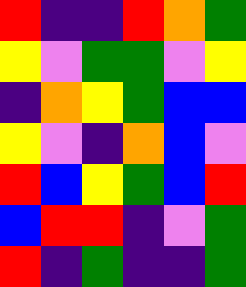[["red", "indigo", "indigo", "red", "orange", "green"], ["yellow", "violet", "green", "green", "violet", "yellow"], ["indigo", "orange", "yellow", "green", "blue", "blue"], ["yellow", "violet", "indigo", "orange", "blue", "violet"], ["red", "blue", "yellow", "green", "blue", "red"], ["blue", "red", "red", "indigo", "violet", "green"], ["red", "indigo", "green", "indigo", "indigo", "green"]]